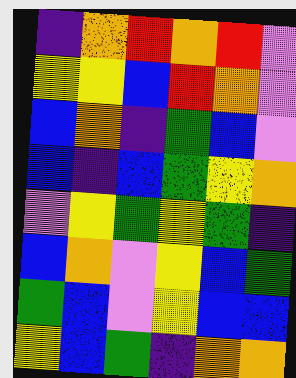[["indigo", "orange", "red", "orange", "red", "violet"], ["yellow", "yellow", "blue", "red", "orange", "violet"], ["blue", "orange", "indigo", "green", "blue", "violet"], ["blue", "indigo", "blue", "green", "yellow", "orange"], ["violet", "yellow", "green", "yellow", "green", "indigo"], ["blue", "orange", "violet", "yellow", "blue", "green"], ["green", "blue", "violet", "yellow", "blue", "blue"], ["yellow", "blue", "green", "indigo", "orange", "orange"]]